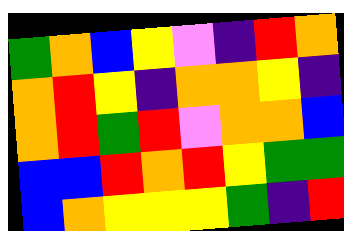[["green", "orange", "blue", "yellow", "violet", "indigo", "red", "orange"], ["orange", "red", "yellow", "indigo", "orange", "orange", "yellow", "indigo"], ["orange", "red", "green", "red", "violet", "orange", "orange", "blue"], ["blue", "blue", "red", "orange", "red", "yellow", "green", "green"], ["blue", "orange", "yellow", "yellow", "yellow", "green", "indigo", "red"]]